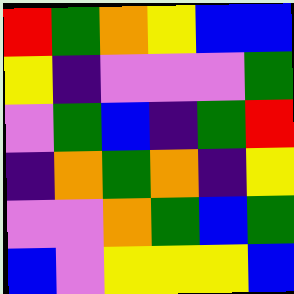[["red", "green", "orange", "yellow", "blue", "blue"], ["yellow", "indigo", "violet", "violet", "violet", "green"], ["violet", "green", "blue", "indigo", "green", "red"], ["indigo", "orange", "green", "orange", "indigo", "yellow"], ["violet", "violet", "orange", "green", "blue", "green"], ["blue", "violet", "yellow", "yellow", "yellow", "blue"]]